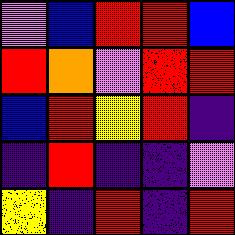[["violet", "blue", "red", "red", "blue"], ["red", "orange", "violet", "red", "red"], ["blue", "red", "yellow", "red", "indigo"], ["indigo", "red", "indigo", "indigo", "violet"], ["yellow", "indigo", "red", "indigo", "red"]]